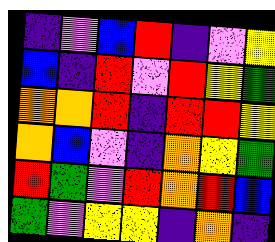[["indigo", "violet", "blue", "red", "indigo", "violet", "yellow"], ["blue", "indigo", "red", "violet", "red", "yellow", "green"], ["orange", "orange", "red", "indigo", "red", "red", "yellow"], ["orange", "blue", "violet", "indigo", "orange", "yellow", "green"], ["red", "green", "violet", "red", "orange", "red", "blue"], ["green", "violet", "yellow", "yellow", "indigo", "orange", "indigo"]]